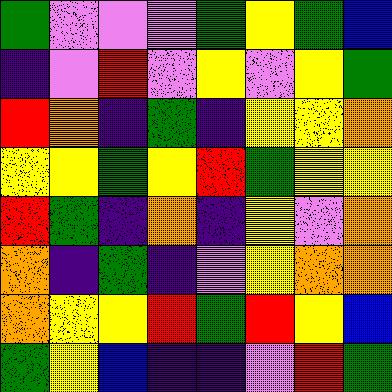[["green", "violet", "violet", "violet", "green", "yellow", "green", "blue"], ["indigo", "violet", "red", "violet", "yellow", "violet", "yellow", "green"], ["red", "orange", "indigo", "green", "indigo", "yellow", "yellow", "orange"], ["yellow", "yellow", "green", "yellow", "red", "green", "yellow", "yellow"], ["red", "green", "indigo", "orange", "indigo", "yellow", "violet", "orange"], ["orange", "indigo", "green", "indigo", "violet", "yellow", "orange", "orange"], ["orange", "yellow", "yellow", "red", "green", "red", "yellow", "blue"], ["green", "yellow", "blue", "indigo", "indigo", "violet", "red", "green"]]